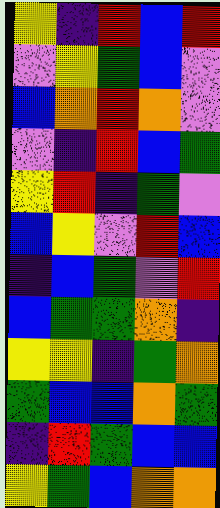[["yellow", "indigo", "red", "blue", "red"], ["violet", "yellow", "green", "blue", "violet"], ["blue", "orange", "red", "orange", "violet"], ["violet", "indigo", "red", "blue", "green"], ["yellow", "red", "indigo", "green", "violet"], ["blue", "yellow", "violet", "red", "blue"], ["indigo", "blue", "green", "violet", "red"], ["blue", "green", "green", "orange", "indigo"], ["yellow", "yellow", "indigo", "green", "orange"], ["green", "blue", "blue", "orange", "green"], ["indigo", "red", "green", "blue", "blue"], ["yellow", "green", "blue", "orange", "orange"]]